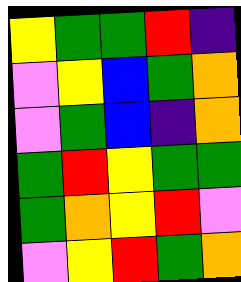[["yellow", "green", "green", "red", "indigo"], ["violet", "yellow", "blue", "green", "orange"], ["violet", "green", "blue", "indigo", "orange"], ["green", "red", "yellow", "green", "green"], ["green", "orange", "yellow", "red", "violet"], ["violet", "yellow", "red", "green", "orange"]]